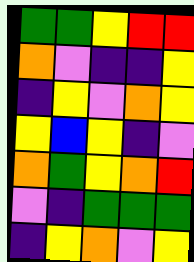[["green", "green", "yellow", "red", "red"], ["orange", "violet", "indigo", "indigo", "yellow"], ["indigo", "yellow", "violet", "orange", "yellow"], ["yellow", "blue", "yellow", "indigo", "violet"], ["orange", "green", "yellow", "orange", "red"], ["violet", "indigo", "green", "green", "green"], ["indigo", "yellow", "orange", "violet", "yellow"]]